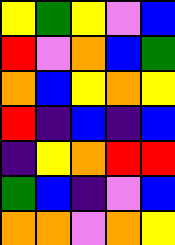[["yellow", "green", "yellow", "violet", "blue"], ["red", "violet", "orange", "blue", "green"], ["orange", "blue", "yellow", "orange", "yellow"], ["red", "indigo", "blue", "indigo", "blue"], ["indigo", "yellow", "orange", "red", "red"], ["green", "blue", "indigo", "violet", "blue"], ["orange", "orange", "violet", "orange", "yellow"]]